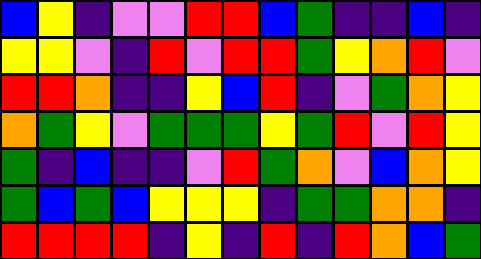[["blue", "yellow", "indigo", "violet", "violet", "red", "red", "blue", "green", "indigo", "indigo", "blue", "indigo"], ["yellow", "yellow", "violet", "indigo", "red", "violet", "red", "red", "green", "yellow", "orange", "red", "violet"], ["red", "red", "orange", "indigo", "indigo", "yellow", "blue", "red", "indigo", "violet", "green", "orange", "yellow"], ["orange", "green", "yellow", "violet", "green", "green", "green", "yellow", "green", "red", "violet", "red", "yellow"], ["green", "indigo", "blue", "indigo", "indigo", "violet", "red", "green", "orange", "violet", "blue", "orange", "yellow"], ["green", "blue", "green", "blue", "yellow", "yellow", "yellow", "indigo", "green", "green", "orange", "orange", "indigo"], ["red", "red", "red", "red", "indigo", "yellow", "indigo", "red", "indigo", "red", "orange", "blue", "green"]]